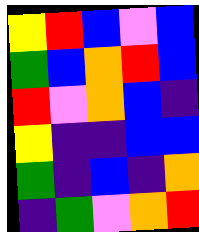[["yellow", "red", "blue", "violet", "blue"], ["green", "blue", "orange", "red", "blue"], ["red", "violet", "orange", "blue", "indigo"], ["yellow", "indigo", "indigo", "blue", "blue"], ["green", "indigo", "blue", "indigo", "orange"], ["indigo", "green", "violet", "orange", "red"]]